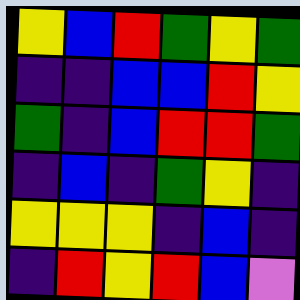[["yellow", "blue", "red", "green", "yellow", "green"], ["indigo", "indigo", "blue", "blue", "red", "yellow"], ["green", "indigo", "blue", "red", "red", "green"], ["indigo", "blue", "indigo", "green", "yellow", "indigo"], ["yellow", "yellow", "yellow", "indigo", "blue", "indigo"], ["indigo", "red", "yellow", "red", "blue", "violet"]]